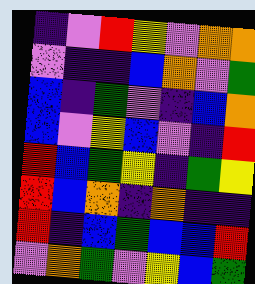[["indigo", "violet", "red", "yellow", "violet", "orange", "orange"], ["violet", "indigo", "indigo", "blue", "orange", "violet", "green"], ["blue", "indigo", "green", "violet", "indigo", "blue", "orange"], ["blue", "violet", "yellow", "blue", "violet", "indigo", "red"], ["red", "blue", "green", "yellow", "indigo", "green", "yellow"], ["red", "blue", "orange", "indigo", "orange", "indigo", "indigo"], ["red", "indigo", "blue", "green", "blue", "blue", "red"], ["violet", "orange", "green", "violet", "yellow", "blue", "green"]]